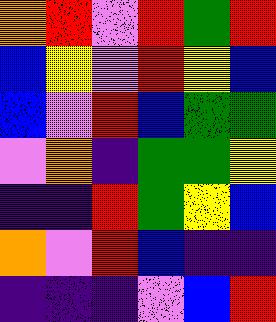[["orange", "red", "violet", "red", "green", "red"], ["blue", "yellow", "violet", "red", "yellow", "blue"], ["blue", "violet", "red", "blue", "green", "green"], ["violet", "orange", "indigo", "green", "green", "yellow"], ["indigo", "indigo", "red", "green", "yellow", "blue"], ["orange", "violet", "red", "blue", "indigo", "indigo"], ["indigo", "indigo", "indigo", "violet", "blue", "red"]]